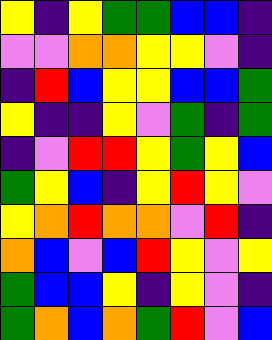[["yellow", "indigo", "yellow", "green", "green", "blue", "blue", "indigo"], ["violet", "violet", "orange", "orange", "yellow", "yellow", "violet", "indigo"], ["indigo", "red", "blue", "yellow", "yellow", "blue", "blue", "green"], ["yellow", "indigo", "indigo", "yellow", "violet", "green", "indigo", "green"], ["indigo", "violet", "red", "red", "yellow", "green", "yellow", "blue"], ["green", "yellow", "blue", "indigo", "yellow", "red", "yellow", "violet"], ["yellow", "orange", "red", "orange", "orange", "violet", "red", "indigo"], ["orange", "blue", "violet", "blue", "red", "yellow", "violet", "yellow"], ["green", "blue", "blue", "yellow", "indigo", "yellow", "violet", "indigo"], ["green", "orange", "blue", "orange", "green", "red", "violet", "blue"]]